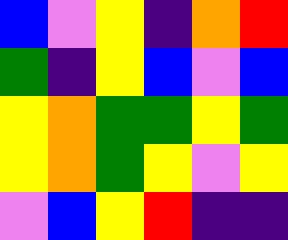[["blue", "violet", "yellow", "indigo", "orange", "red"], ["green", "indigo", "yellow", "blue", "violet", "blue"], ["yellow", "orange", "green", "green", "yellow", "green"], ["yellow", "orange", "green", "yellow", "violet", "yellow"], ["violet", "blue", "yellow", "red", "indigo", "indigo"]]